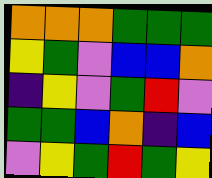[["orange", "orange", "orange", "green", "green", "green"], ["yellow", "green", "violet", "blue", "blue", "orange"], ["indigo", "yellow", "violet", "green", "red", "violet"], ["green", "green", "blue", "orange", "indigo", "blue"], ["violet", "yellow", "green", "red", "green", "yellow"]]